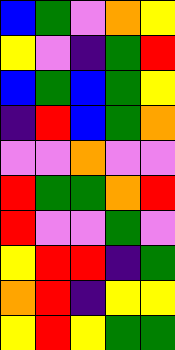[["blue", "green", "violet", "orange", "yellow"], ["yellow", "violet", "indigo", "green", "red"], ["blue", "green", "blue", "green", "yellow"], ["indigo", "red", "blue", "green", "orange"], ["violet", "violet", "orange", "violet", "violet"], ["red", "green", "green", "orange", "red"], ["red", "violet", "violet", "green", "violet"], ["yellow", "red", "red", "indigo", "green"], ["orange", "red", "indigo", "yellow", "yellow"], ["yellow", "red", "yellow", "green", "green"]]